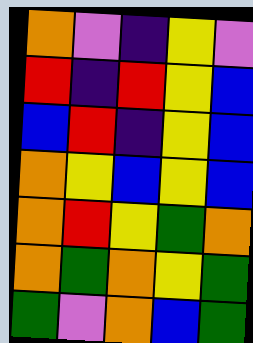[["orange", "violet", "indigo", "yellow", "violet"], ["red", "indigo", "red", "yellow", "blue"], ["blue", "red", "indigo", "yellow", "blue"], ["orange", "yellow", "blue", "yellow", "blue"], ["orange", "red", "yellow", "green", "orange"], ["orange", "green", "orange", "yellow", "green"], ["green", "violet", "orange", "blue", "green"]]